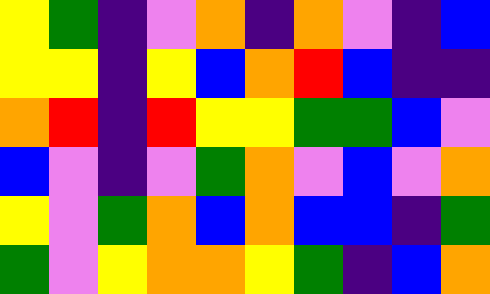[["yellow", "green", "indigo", "violet", "orange", "indigo", "orange", "violet", "indigo", "blue"], ["yellow", "yellow", "indigo", "yellow", "blue", "orange", "red", "blue", "indigo", "indigo"], ["orange", "red", "indigo", "red", "yellow", "yellow", "green", "green", "blue", "violet"], ["blue", "violet", "indigo", "violet", "green", "orange", "violet", "blue", "violet", "orange"], ["yellow", "violet", "green", "orange", "blue", "orange", "blue", "blue", "indigo", "green"], ["green", "violet", "yellow", "orange", "orange", "yellow", "green", "indigo", "blue", "orange"]]